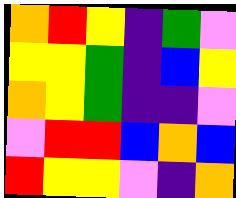[["orange", "red", "yellow", "indigo", "green", "violet"], ["yellow", "yellow", "green", "indigo", "blue", "yellow"], ["orange", "yellow", "green", "indigo", "indigo", "violet"], ["violet", "red", "red", "blue", "orange", "blue"], ["red", "yellow", "yellow", "violet", "indigo", "orange"]]